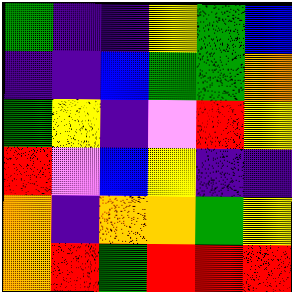[["green", "indigo", "indigo", "yellow", "green", "blue"], ["indigo", "indigo", "blue", "green", "green", "orange"], ["green", "yellow", "indigo", "violet", "red", "yellow"], ["red", "violet", "blue", "yellow", "indigo", "indigo"], ["orange", "indigo", "orange", "orange", "green", "yellow"], ["orange", "red", "green", "red", "red", "red"]]